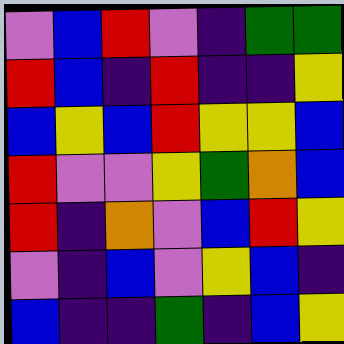[["violet", "blue", "red", "violet", "indigo", "green", "green"], ["red", "blue", "indigo", "red", "indigo", "indigo", "yellow"], ["blue", "yellow", "blue", "red", "yellow", "yellow", "blue"], ["red", "violet", "violet", "yellow", "green", "orange", "blue"], ["red", "indigo", "orange", "violet", "blue", "red", "yellow"], ["violet", "indigo", "blue", "violet", "yellow", "blue", "indigo"], ["blue", "indigo", "indigo", "green", "indigo", "blue", "yellow"]]